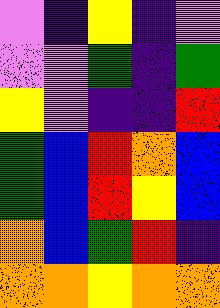[["violet", "indigo", "yellow", "indigo", "violet"], ["violet", "violet", "green", "indigo", "green"], ["yellow", "violet", "indigo", "indigo", "red"], ["green", "blue", "red", "orange", "blue"], ["green", "blue", "red", "yellow", "blue"], ["orange", "blue", "green", "red", "indigo"], ["orange", "orange", "yellow", "orange", "orange"]]